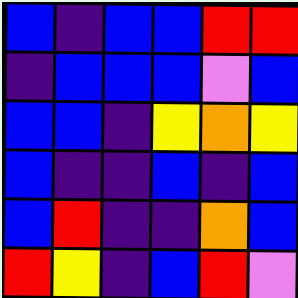[["blue", "indigo", "blue", "blue", "red", "red"], ["indigo", "blue", "blue", "blue", "violet", "blue"], ["blue", "blue", "indigo", "yellow", "orange", "yellow"], ["blue", "indigo", "indigo", "blue", "indigo", "blue"], ["blue", "red", "indigo", "indigo", "orange", "blue"], ["red", "yellow", "indigo", "blue", "red", "violet"]]